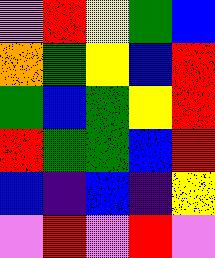[["violet", "red", "yellow", "green", "blue"], ["orange", "green", "yellow", "blue", "red"], ["green", "blue", "green", "yellow", "red"], ["red", "green", "green", "blue", "red"], ["blue", "indigo", "blue", "indigo", "yellow"], ["violet", "red", "violet", "red", "violet"]]